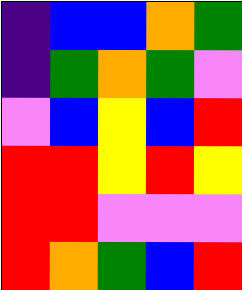[["indigo", "blue", "blue", "orange", "green"], ["indigo", "green", "orange", "green", "violet"], ["violet", "blue", "yellow", "blue", "red"], ["red", "red", "yellow", "red", "yellow"], ["red", "red", "violet", "violet", "violet"], ["red", "orange", "green", "blue", "red"]]